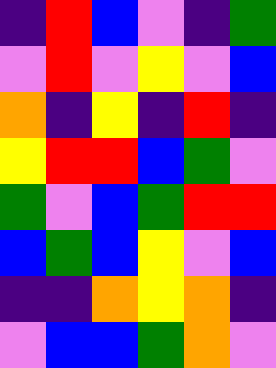[["indigo", "red", "blue", "violet", "indigo", "green"], ["violet", "red", "violet", "yellow", "violet", "blue"], ["orange", "indigo", "yellow", "indigo", "red", "indigo"], ["yellow", "red", "red", "blue", "green", "violet"], ["green", "violet", "blue", "green", "red", "red"], ["blue", "green", "blue", "yellow", "violet", "blue"], ["indigo", "indigo", "orange", "yellow", "orange", "indigo"], ["violet", "blue", "blue", "green", "orange", "violet"]]